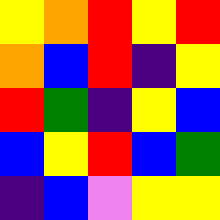[["yellow", "orange", "red", "yellow", "red"], ["orange", "blue", "red", "indigo", "yellow"], ["red", "green", "indigo", "yellow", "blue"], ["blue", "yellow", "red", "blue", "green"], ["indigo", "blue", "violet", "yellow", "yellow"]]